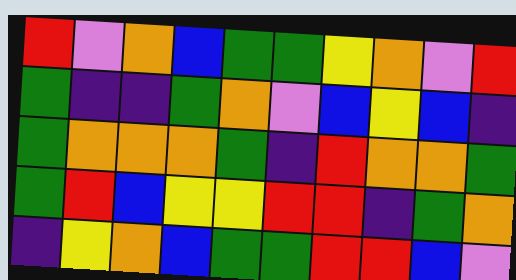[["red", "violet", "orange", "blue", "green", "green", "yellow", "orange", "violet", "red"], ["green", "indigo", "indigo", "green", "orange", "violet", "blue", "yellow", "blue", "indigo"], ["green", "orange", "orange", "orange", "green", "indigo", "red", "orange", "orange", "green"], ["green", "red", "blue", "yellow", "yellow", "red", "red", "indigo", "green", "orange"], ["indigo", "yellow", "orange", "blue", "green", "green", "red", "red", "blue", "violet"]]